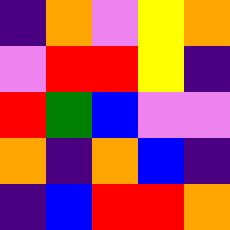[["indigo", "orange", "violet", "yellow", "orange"], ["violet", "red", "red", "yellow", "indigo"], ["red", "green", "blue", "violet", "violet"], ["orange", "indigo", "orange", "blue", "indigo"], ["indigo", "blue", "red", "red", "orange"]]